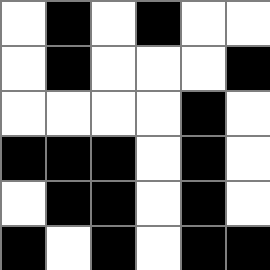[["white", "black", "white", "black", "white", "white"], ["white", "black", "white", "white", "white", "black"], ["white", "white", "white", "white", "black", "white"], ["black", "black", "black", "white", "black", "white"], ["white", "black", "black", "white", "black", "white"], ["black", "white", "black", "white", "black", "black"]]